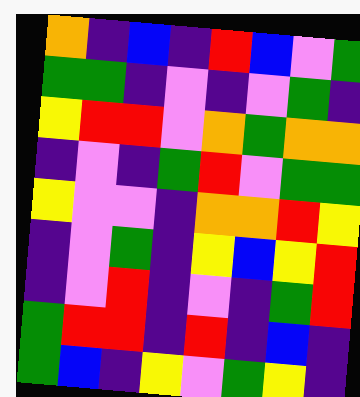[["orange", "indigo", "blue", "indigo", "red", "blue", "violet", "green"], ["green", "green", "indigo", "violet", "indigo", "violet", "green", "indigo"], ["yellow", "red", "red", "violet", "orange", "green", "orange", "orange"], ["indigo", "violet", "indigo", "green", "red", "violet", "green", "green"], ["yellow", "violet", "violet", "indigo", "orange", "orange", "red", "yellow"], ["indigo", "violet", "green", "indigo", "yellow", "blue", "yellow", "red"], ["indigo", "violet", "red", "indigo", "violet", "indigo", "green", "red"], ["green", "red", "red", "indigo", "red", "indigo", "blue", "indigo"], ["green", "blue", "indigo", "yellow", "violet", "green", "yellow", "indigo"]]